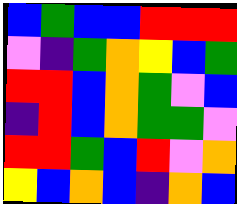[["blue", "green", "blue", "blue", "red", "red", "red"], ["violet", "indigo", "green", "orange", "yellow", "blue", "green"], ["red", "red", "blue", "orange", "green", "violet", "blue"], ["indigo", "red", "blue", "orange", "green", "green", "violet"], ["red", "red", "green", "blue", "red", "violet", "orange"], ["yellow", "blue", "orange", "blue", "indigo", "orange", "blue"]]